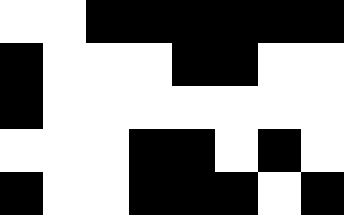[["white", "white", "black", "black", "black", "black", "black", "black"], ["black", "white", "white", "white", "black", "black", "white", "white"], ["black", "white", "white", "white", "white", "white", "white", "white"], ["white", "white", "white", "black", "black", "white", "black", "white"], ["black", "white", "white", "black", "black", "black", "white", "black"]]